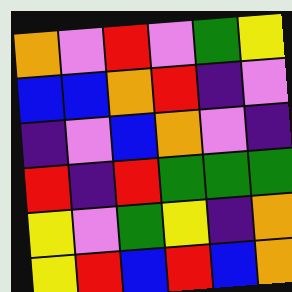[["orange", "violet", "red", "violet", "green", "yellow"], ["blue", "blue", "orange", "red", "indigo", "violet"], ["indigo", "violet", "blue", "orange", "violet", "indigo"], ["red", "indigo", "red", "green", "green", "green"], ["yellow", "violet", "green", "yellow", "indigo", "orange"], ["yellow", "red", "blue", "red", "blue", "orange"]]